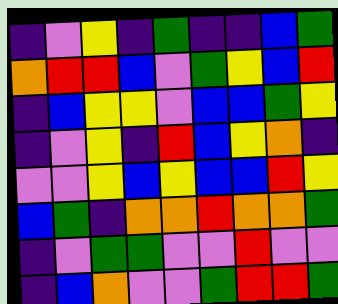[["indigo", "violet", "yellow", "indigo", "green", "indigo", "indigo", "blue", "green"], ["orange", "red", "red", "blue", "violet", "green", "yellow", "blue", "red"], ["indigo", "blue", "yellow", "yellow", "violet", "blue", "blue", "green", "yellow"], ["indigo", "violet", "yellow", "indigo", "red", "blue", "yellow", "orange", "indigo"], ["violet", "violet", "yellow", "blue", "yellow", "blue", "blue", "red", "yellow"], ["blue", "green", "indigo", "orange", "orange", "red", "orange", "orange", "green"], ["indigo", "violet", "green", "green", "violet", "violet", "red", "violet", "violet"], ["indigo", "blue", "orange", "violet", "violet", "green", "red", "red", "green"]]